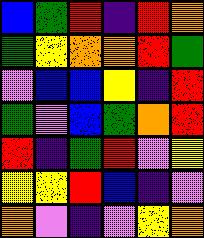[["blue", "green", "red", "indigo", "red", "orange"], ["green", "yellow", "orange", "orange", "red", "green"], ["violet", "blue", "blue", "yellow", "indigo", "red"], ["green", "violet", "blue", "green", "orange", "red"], ["red", "indigo", "green", "red", "violet", "yellow"], ["yellow", "yellow", "red", "blue", "indigo", "violet"], ["orange", "violet", "indigo", "violet", "yellow", "orange"]]